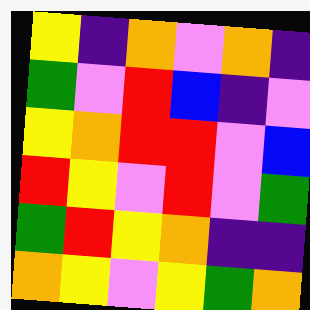[["yellow", "indigo", "orange", "violet", "orange", "indigo"], ["green", "violet", "red", "blue", "indigo", "violet"], ["yellow", "orange", "red", "red", "violet", "blue"], ["red", "yellow", "violet", "red", "violet", "green"], ["green", "red", "yellow", "orange", "indigo", "indigo"], ["orange", "yellow", "violet", "yellow", "green", "orange"]]